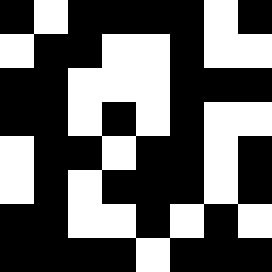[["black", "white", "black", "black", "black", "black", "white", "black"], ["white", "black", "black", "white", "white", "black", "white", "white"], ["black", "black", "white", "white", "white", "black", "black", "black"], ["black", "black", "white", "black", "white", "black", "white", "white"], ["white", "black", "black", "white", "black", "black", "white", "black"], ["white", "black", "white", "black", "black", "black", "white", "black"], ["black", "black", "white", "white", "black", "white", "black", "white"], ["black", "black", "black", "black", "white", "black", "black", "black"]]